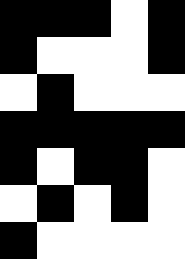[["black", "black", "black", "white", "black"], ["black", "white", "white", "white", "black"], ["white", "black", "white", "white", "white"], ["black", "black", "black", "black", "black"], ["black", "white", "black", "black", "white"], ["white", "black", "white", "black", "white"], ["black", "white", "white", "white", "white"]]